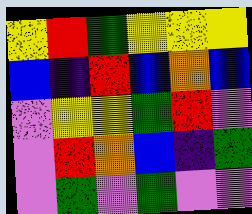[["yellow", "red", "green", "yellow", "yellow", "yellow"], ["blue", "indigo", "red", "blue", "orange", "blue"], ["violet", "yellow", "yellow", "green", "red", "violet"], ["violet", "red", "orange", "blue", "indigo", "green"], ["violet", "green", "violet", "green", "violet", "violet"]]